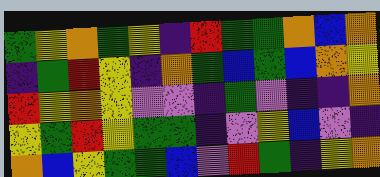[["green", "yellow", "orange", "green", "yellow", "indigo", "red", "green", "green", "orange", "blue", "orange"], ["indigo", "green", "red", "yellow", "indigo", "orange", "green", "blue", "green", "blue", "orange", "yellow"], ["red", "yellow", "orange", "yellow", "violet", "violet", "indigo", "green", "violet", "indigo", "indigo", "orange"], ["yellow", "green", "red", "yellow", "green", "green", "indigo", "violet", "yellow", "blue", "violet", "indigo"], ["orange", "blue", "yellow", "green", "green", "blue", "violet", "red", "green", "indigo", "yellow", "orange"]]